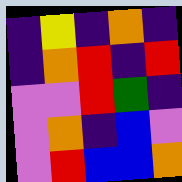[["indigo", "yellow", "indigo", "orange", "indigo"], ["indigo", "orange", "red", "indigo", "red"], ["violet", "violet", "red", "green", "indigo"], ["violet", "orange", "indigo", "blue", "violet"], ["violet", "red", "blue", "blue", "orange"]]